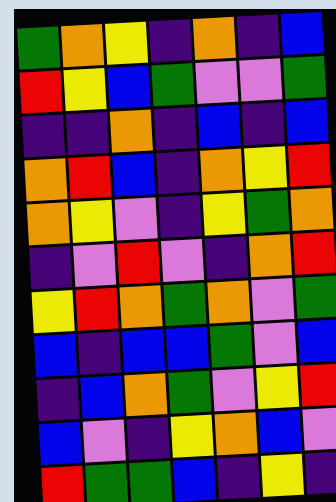[["green", "orange", "yellow", "indigo", "orange", "indigo", "blue"], ["red", "yellow", "blue", "green", "violet", "violet", "green"], ["indigo", "indigo", "orange", "indigo", "blue", "indigo", "blue"], ["orange", "red", "blue", "indigo", "orange", "yellow", "red"], ["orange", "yellow", "violet", "indigo", "yellow", "green", "orange"], ["indigo", "violet", "red", "violet", "indigo", "orange", "red"], ["yellow", "red", "orange", "green", "orange", "violet", "green"], ["blue", "indigo", "blue", "blue", "green", "violet", "blue"], ["indigo", "blue", "orange", "green", "violet", "yellow", "red"], ["blue", "violet", "indigo", "yellow", "orange", "blue", "violet"], ["red", "green", "green", "blue", "indigo", "yellow", "indigo"]]